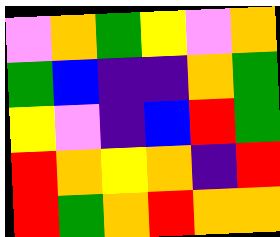[["violet", "orange", "green", "yellow", "violet", "orange"], ["green", "blue", "indigo", "indigo", "orange", "green"], ["yellow", "violet", "indigo", "blue", "red", "green"], ["red", "orange", "yellow", "orange", "indigo", "red"], ["red", "green", "orange", "red", "orange", "orange"]]